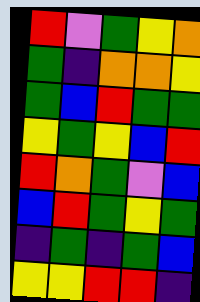[["red", "violet", "green", "yellow", "orange"], ["green", "indigo", "orange", "orange", "yellow"], ["green", "blue", "red", "green", "green"], ["yellow", "green", "yellow", "blue", "red"], ["red", "orange", "green", "violet", "blue"], ["blue", "red", "green", "yellow", "green"], ["indigo", "green", "indigo", "green", "blue"], ["yellow", "yellow", "red", "red", "indigo"]]